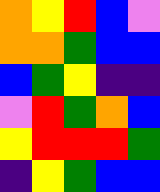[["orange", "yellow", "red", "blue", "violet"], ["orange", "orange", "green", "blue", "blue"], ["blue", "green", "yellow", "indigo", "indigo"], ["violet", "red", "green", "orange", "blue"], ["yellow", "red", "red", "red", "green"], ["indigo", "yellow", "green", "blue", "blue"]]